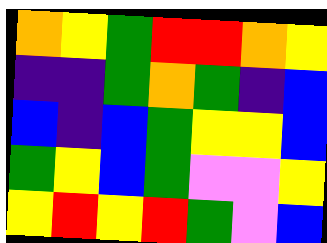[["orange", "yellow", "green", "red", "red", "orange", "yellow"], ["indigo", "indigo", "green", "orange", "green", "indigo", "blue"], ["blue", "indigo", "blue", "green", "yellow", "yellow", "blue"], ["green", "yellow", "blue", "green", "violet", "violet", "yellow"], ["yellow", "red", "yellow", "red", "green", "violet", "blue"]]